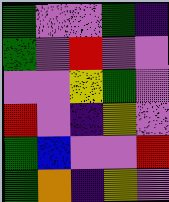[["green", "violet", "violet", "green", "indigo"], ["green", "violet", "red", "violet", "violet"], ["violet", "violet", "yellow", "green", "violet"], ["red", "violet", "indigo", "yellow", "violet"], ["green", "blue", "violet", "violet", "red"], ["green", "orange", "indigo", "yellow", "violet"]]